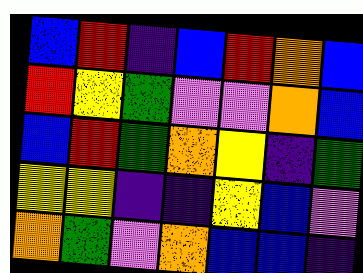[["blue", "red", "indigo", "blue", "red", "orange", "blue"], ["red", "yellow", "green", "violet", "violet", "orange", "blue"], ["blue", "red", "green", "orange", "yellow", "indigo", "green"], ["yellow", "yellow", "indigo", "indigo", "yellow", "blue", "violet"], ["orange", "green", "violet", "orange", "blue", "blue", "indigo"]]